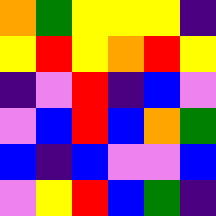[["orange", "green", "yellow", "yellow", "yellow", "indigo"], ["yellow", "red", "yellow", "orange", "red", "yellow"], ["indigo", "violet", "red", "indigo", "blue", "violet"], ["violet", "blue", "red", "blue", "orange", "green"], ["blue", "indigo", "blue", "violet", "violet", "blue"], ["violet", "yellow", "red", "blue", "green", "indigo"]]